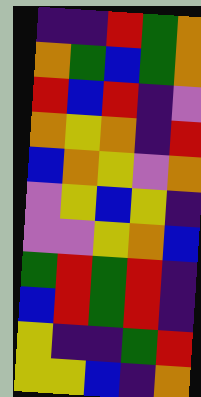[["indigo", "indigo", "red", "green", "orange"], ["orange", "green", "blue", "green", "orange"], ["red", "blue", "red", "indigo", "violet"], ["orange", "yellow", "orange", "indigo", "red"], ["blue", "orange", "yellow", "violet", "orange"], ["violet", "yellow", "blue", "yellow", "indigo"], ["violet", "violet", "yellow", "orange", "blue"], ["green", "red", "green", "red", "indigo"], ["blue", "red", "green", "red", "indigo"], ["yellow", "indigo", "indigo", "green", "red"], ["yellow", "yellow", "blue", "indigo", "orange"]]